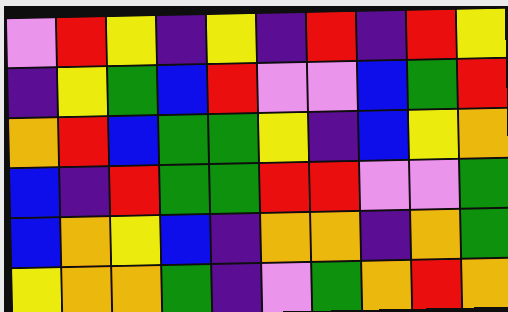[["violet", "red", "yellow", "indigo", "yellow", "indigo", "red", "indigo", "red", "yellow"], ["indigo", "yellow", "green", "blue", "red", "violet", "violet", "blue", "green", "red"], ["orange", "red", "blue", "green", "green", "yellow", "indigo", "blue", "yellow", "orange"], ["blue", "indigo", "red", "green", "green", "red", "red", "violet", "violet", "green"], ["blue", "orange", "yellow", "blue", "indigo", "orange", "orange", "indigo", "orange", "green"], ["yellow", "orange", "orange", "green", "indigo", "violet", "green", "orange", "red", "orange"]]